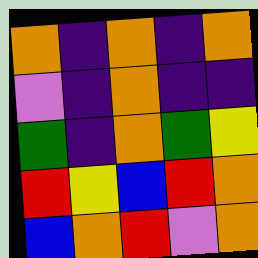[["orange", "indigo", "orange", "indigo", "orange"], ["violet", "indigo", "orange", "indigo", "indigo"], ["green", "indigo", "orange", "green", "yellow"], ["red", "yellow", "blue", "red", "orange"], ["blue", "orange", "red", "violet", "orange"]]